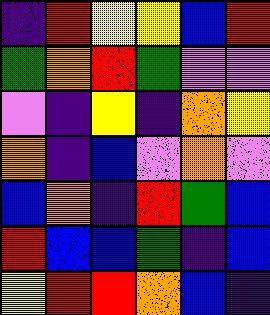[["indigo", "red", "yellow", "yellow", "blue", "red"], ["green", "orange", "red", "green", "violet", "violet"], ["violet", "indigo", "yellow", "indigo", "orange", "yellow"], ["orange", "indigo", "blue", "violet", "orange", "violet"], ["blue", "orange", "indigo", "red", "green", "blue"], ["red", "blue", "blue", "green", "indigo", "blue"], ["yellow", "red", "red", "orange", "blue", "indigo"]]